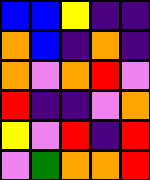[["blue", "blue", "yellow", "indigo", "indigo"], ["orange", "blue", "indigo", "orange", "indigo"], ["orange", "violet", "orange", "red", "violet"], ["red", "indigo", "indigo", "violet", "orange"], ["yellow", "violet", "red", "indigo", "red"], ["violet", "green", "orange", "orange", "red"]]